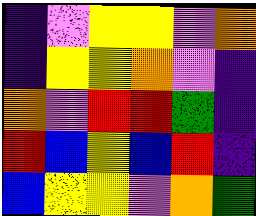[["indigo", "violet", "yellow", "yellow", "violet", "orange"], ["indigo", "yellow", "yellow", "orange", "violet", "indigo"], ["orange", "violet", "red", "red", "green", "indigo"], ["red", "blue", "yellow", "blue", "red", "indigo"], ["blue", "yellow", "yellow", "violet", "orange", "green"]]